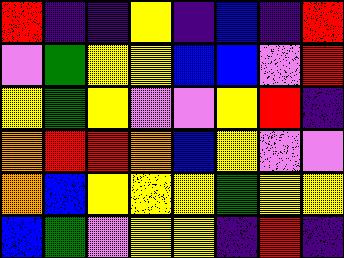[["red", "indigo", "indigo", "yellow", "indigo", "blue", "indigo", "red"], ["violet", "green", "yellow", "yellow", "blue", "blue", "violet", "red"], ["yellow", "green", "yellow", "violet", "violet", "yellow", "red", "indigo"], ["orange", "red", "red", "orange", "blue", "yellow", "violet", "violet"], ["orange", "blue", "yellow", "yellow", "yellow", "green", "yellow", "yellow"], ["blue", "green", "violet", "yellow", "yellow", "indigo", "red", "indigo"]]